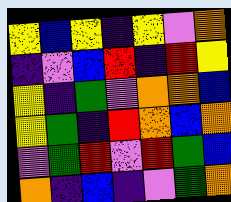[["yellow", "blue", "yellow", "indigo", "yellow", "violet", "orange"], ["indigo", "violet", "blue", "red", "indigo", "red", "yellow"], ["yellow", "indigo", "green", "violet", "orange", "orange", "blue"], ["yellow", "green", "indigo", "red", "orange", "blue", "orange"], ["violet", "green", "red", "violet", "red", "green", "blue"], ["orange", "indigo", "blue", "indigo", "violet", "green", "orange"]]